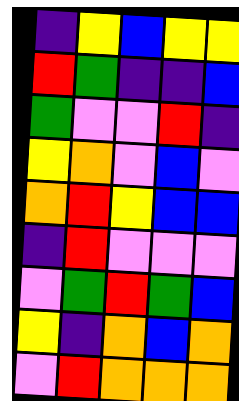[["indigo", "yellow", "blue", "yellow", "yellow"], ["red", "green", "indigo", "indigo", "blue"], ["green", "violet", "violet", "red", "indigo"], ["yellow", "orange", "violet", "blue", "violet"], ["orange", "red", "yellow", "blue", "blue"], ["indigo", "red", "violet", "violet", "violet"], ["violet", "green", "red", "green", "blue"], ["yellow", "indigo", "orange", "blue", "orange"], ["violet", "red", "orange", "orange", "orange"]]